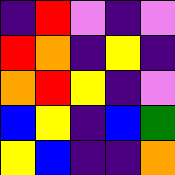[["indigo", "red", "violet", "indigo", "violet"], ["red", "orange", "indigo", "yellow", "indigo"], ["orange", "red", "yellow", "indigo", "violet"], ["blue", "yellow", "indigo", "blue", "green"], ["yellow", "blue", "indigo", "indigo", "orange"]]